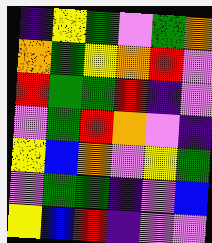[["indigo", "yellow", "green", "violet", "green", "orange"], ["orange", "green", "yellow", "orange", "red", "violet"], ["red", "green", "green", "red", "indigo", "violet"], ["violet", "green", "red", "orange", "violet", "indigo"], ["yellow", "blue", "orange", "violet", "yellow", "green"], ["violet", "green", "green", "indigo", "violet", "blue"], ["yellow", "blue", "red", "indigo", "violet", "violet"]]